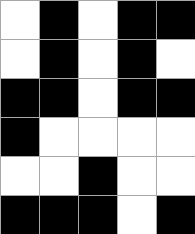[["white", "black", "white", "black", "black"], ["white", "black", "white", "black", "white"], ["black", "black", "white", "black", "black"], ["black", "white", "white", "white", "white"], ["white", "white", "black", "white", "white"], ["black", "black", "black", "white", "black"]]